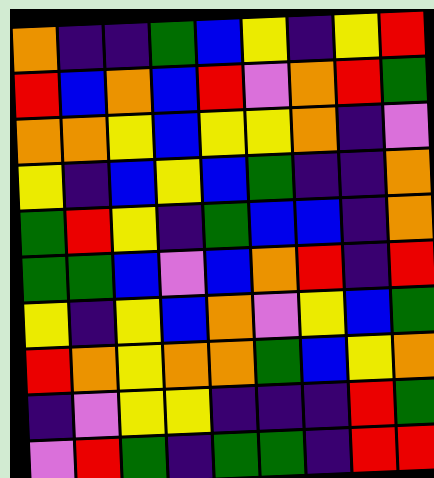[["orange", "indigo", "indigo", "green", "blue", "yellow", "indigo", "yellow", "red"], ["red", "blue", "orange", "blue", "red", "violet", "orange", "red", "green"], ["orange", "orange", "yellow", "blue", "yellow", "yellow", "orange", "indigo", "violet"], ["yellow", "indigo", "blue", "yellow", "blue", "green", "indigo", "indigo", "orange"], ["green", "red", "yellow", "indigo", "green", "blue", "blue", "indigo", "orange"], ["green", "green", "blue", "violet", "blue", "orange", "red", "indigo", "red"], ["yellow", "indigo", "yellow", "blue", "orange", "violet", "yellow", "blue", "green"], ["red", "orange", "yellow", "orange", "orange", "green", "blue", "yellow", "orange"], ["indigo", "violet", "yellow", "yellow", "indigo", "indigo", "indigo", "red", "green"], ["violet", "red", "green", "indigo", "green", "green", "indigo", "red", "red"]]